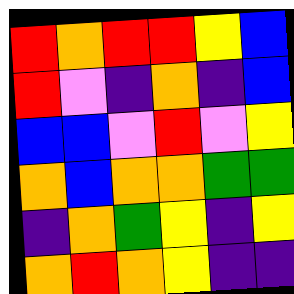[["red", "orange", "red", "red", "yellow", "blue"], ["red", "violet", "indigo", "orange", "indigo", "blue"], ["blue", "blue", "violet", "red", "violet", "yellow"], ["orange", "blue", "orange", "orange", "green", "green"], ["indigo", "orange", "green", "yellow", "indigo", "yellow"], ["orange", "red", "orange", "yellow", "indigo", "indigo"]]